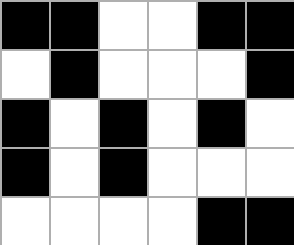[["black", "black", "white", "white", "black", "black"], ["white", "black", "white", "white", "white", "black"], ["black", "white", "black", "white", "black", "white"], ["black", "white", "black", "white", "white", "white"], ["white", "white", "white", "white", "black", "black"]]